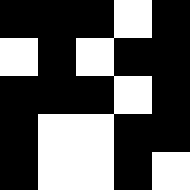[["black", "black", "black", "white", "black"], ["white", "black", "white", "black", "black"], ["black", "black", "black", "white", "black"], ["black", "white", "white", "black", "black"], ["black", "white", "white", "black", "white"]]